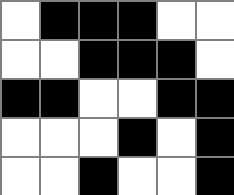[["white", "black", "black", "black", "white", "white"], ["white", "white", "black", "black", "black", "white"], ["black", "black", "white", "white", "black", "black"], ["white", "white", "white", "black", "white", "black"], ["white", "white", "black", "white", "white", "black"]]